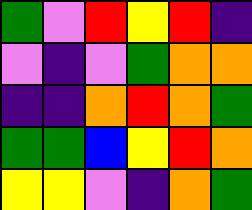[["green", "violet", "red", "yellow", "red", "indigo"], ["violet", "indigo", "violet", "green", "orange", "orange"], ["indigo", "indigo", "orange", "red", "orange", "green"], ["green", "green", "blue", "yellow", "red", "orange"], ["yellow", "yellow", "violet", "indigo", "orange", "green"]]